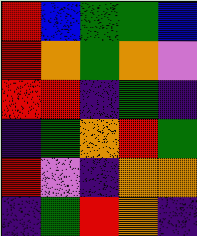[["red", "blue", "green", "green", "blue"], ["red", "orange", "green", "orange", "violet"], ["red", "red", "indigo", "green", "indigo"], ["indigo", "green", "orange", "red", "green"], ["red", "violet", "indigo", "orange", "orange"], ["indigo", "green", "red", "orange", "indigo"]]